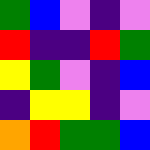[["green", "blue", "violet", "indigo", "violet"], ["red", "indigo", "indigo", "red", "green"], ["yellow", "green", "violet", "indigo", "blue"], ["indigo", "yellow", "yellow", "indigo", "violet"], ["orange", "red", "green", "green", "blue"]]